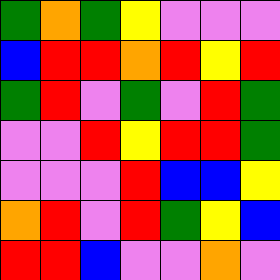[["green", "orange", "green", "yellow", "violet", "violet", "violet"], ["blue", "red", "red", "orange", "red", "yellow", "red"], ["green", "red", "violet", "green", "violet", "red", "green"], ["violet", "violet", "red", "yellow", "red", "red", "green"], ["violet", "violet", "violet", "red", "blue", "blue", "yellow"], ["orange", "red", "violet", "red", "green", "yellow", "blue"], ["red", "red", "blue", "violet", "violet", "orange", "violet"]]